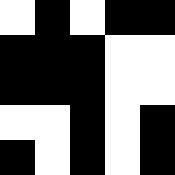[["white", "black", "white", "black", "black"], ["black", "black", "black", "white", "white"], ["black", "black", "black", "white", "white"], ["white", "white", "black", "white", "black"], ["black", "white", "black", "white", "black"]]